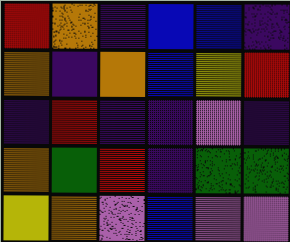[["red", "orange", "indigo", "blue", "blue", "indigo"], ["orange", "indigo", "orange", "blue", "yellow", "red"], ["indigo", "red", "indigo", "indigo", "violet", "indigo"], ["orange", "green", "red", "indigo", "green", "green"], ["yellow", "orange", "violet", "blue", "violet", "violet"]]